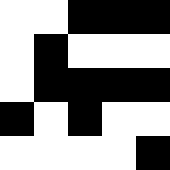[["white", "white", "black", "black", "black"], ["white", "black", "white", "white", "white"], ["white", "black", "black", "black", "black"], ["black", "white", "black", "white", "white"], ["white", "white", "white", "white", "black"]]